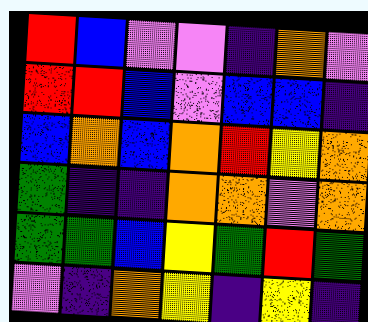[["red", "blue", "violet", "violet", "indigo", "orange", "violet"], ["red", "red", "blue", "violet", "blue", "blue", "indigo"], ["blue", "orange", "blue", "orange", "red", "yellow", "orange"], ["green", "indigo", "indigo", "orange", "orange", "violet", "orange"], ["green", "green", "blue", "yellow", "green", "red", "green"], ["violet", "indigo", "orange", "yellow", "indigo", "yellow", "indigo"]]